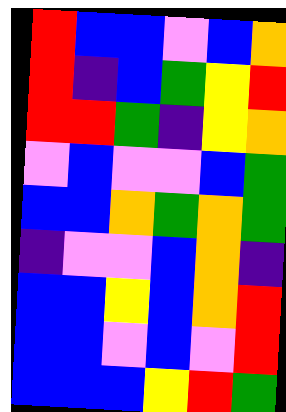[["red", "blue", "blue", "violet", "blue", "orange"], ["red", "indigo", "blue", "green", "yellow", "red"], ["red", "red", "green", "indigo", "yellow", "orange"], ["violet", "blue", "violet", "violet", "blue", "green"], ["blue", "blue", "orange", "green", "orange", "green"], ["indigo", "violet", "violet", "blue", "orange", "indigo"], ["blue", "blue", "yellow", "blue", "orange", "red"], ["blue", "blue", "violet", "blue", "violet", "red"], ["blue", "blue", "blue", "yellow", "red", "green"]]